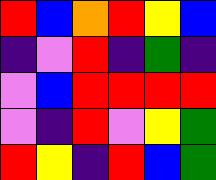[["red", "blue", "orange", "red", "yellow", "blue"], ["indigo", "violet", "red", "indigo", "green", "indigo"], ["violet", "blue", "red", "red", "red", "red"], ["violet", "indigo", "red", "violet", "yellow", "green"], ["red", "yellow", "indigo", "red", "blue", "green"]]